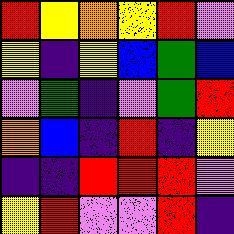[["red", "yellow", "orange", "yellow", "red", "violet"], ["yellow", "indigo", "yellow", "blue", "green", "blue"], ["violet", "green", "indigo", "violet", "green", "red"], ["orange", "blue", "indigo", "red", "indigo", "yellow"], ["indigo", "indigo", "red", "red", "red", "violet"], ["yellow", "red", "violet", "violet", "red", "indigo"]]